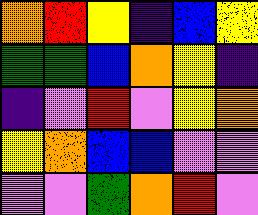[["orange", "red", "yellow", "indigo", "blue", "yellow"], ["green", "green", "blue", "orange", "yellow", "indigo"], ["indigo", "violet", "red", "violet", "yellow", "orange"], ["yellow", "orange", "blue", "blue", "violet", "violet"], ["violet", "violet", "green", "orange", "red", "violet"]]